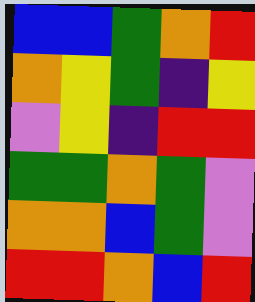[["blue", "blue", "green", "orange", "red"], ["orange", "yellow", "green", "indigo", "yellow"], ["violet", "yellow", "indigo", "red", "red"], ["green", "green", "orange", "green", "violet"], ["orange", "orange", "blue", "green", "violet"], ["red", "red", "orange", "blue", "red"]]